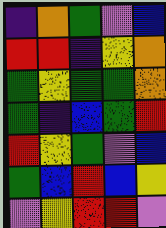[["indigo", "orange", "green", "violet", "blue"], ["red", "red", "indigo", "yellow", "orange"], ["green", "yellow", "green", "green", "orange"], ["green", "indigo", "blue", "green", "red"], ["red", "yellow", "green", "violet", "blue"], ["green", "blue", "red", "blue", "yellow"], ["violet", "yellow", "red", "red", "violet"]]